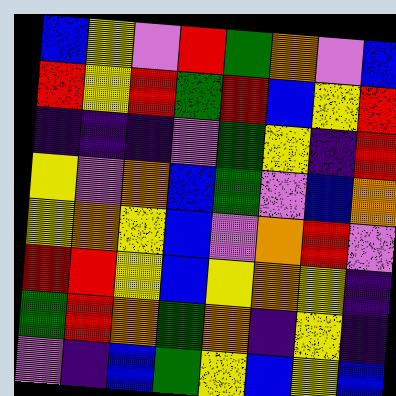[["blue", "yellow", "violet", "red", "green", "orange", "violet", "blue"], ["red", "yellow", "red", "green", "red", "blue", "yellow", "red"], ["indigo", "indigo", "indigo", "violet", "green", "yellow", "indigo", "red"], ["yellow", "violet", "orange", "blue", "green", "violet", "blue", "orange"], ["yellow", "orange", "yellow", "blue", "violet", "orange", "red", "violet"], ["red", "red", "yellow", "blue", "yellow", "orange", "yellow", "indigo"], ["green", "red", "orange", "green", "orange", "indigo", "yellow", "indigo"], ["violet", "indigo", "blue", "green", "yellow", "blue", "yellow", "blue"]]